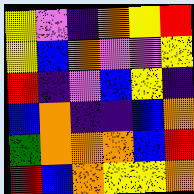[["yellow", "violet", "indigo", "orange", "yellow", "red"], ["yellow", "blue", "orange", "violet", "violet", "yellow"], ["red", "indigo", "violet", "blue", "yellow", "indigo"], ["blue", "orange", "indigo", "indigo", "blue", "orange"], ["green", "orange", "orange", "orange", "blue", "red"], ["red", "blue", "orange", "yellow", "yellow", "orange"]]